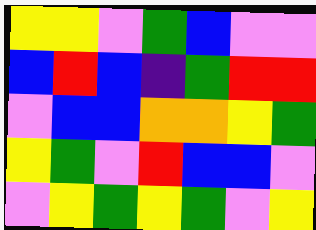[["yellow", "yellow", "violet", "green", "blue", "violet", "violet"], ["blue", "red", "blue", "indigo", "green", "red", "red"], ["violet", "blue", "blue", "orange", "orange", "yellow", "green"], ["yellow", "green", "violet", "red", "blue", "blue", "violet"], ["violet", "yellow", "green", "yellow", "green", "violet", "yellow"]]